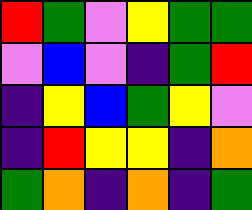[["red", "green", "violet", "yellow", "green", "green"], ["violet", "blue", "violet", "indigo", "green", "red"], ["indigo", "yellow", "blue", "green", "yellow", "violet"], ["indigo", "red", "yellow", "yellow", "indigo", "orange"], ["green", "orange", "indigo", "orange", "indigo", "green"]]